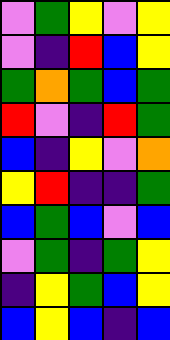[["violet", "green", "yellow", "violet", "yellow"], ["violet", "indigo", "red", "blue", "yellow"], ["green", "orange", "green", "blue", "green"], ["red", "violet", "indigo", "red", "green"], ["blue", "indigo", "yellow", "violet", "orange"], ["yellow", "red", "indigo", "indigo", "green"], ["blue", "green", "blue", "violet", "blue"], ["violet", "green", "indigo", "green", "yellow"], ["indigo", "yellow", "green", "blue", "yellow"], ["blue", "yellow", "blue", "indigo", "blue"]]